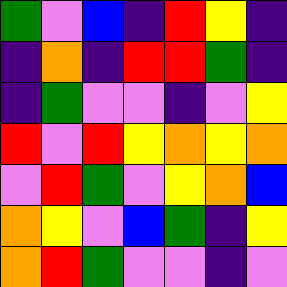[["green", "violet", "blue", "indigo", "red", "yellow", "indigo"], ["indigo", "orange", "indigo", "red", "red", "green", "indigo"], ["indigo", "green", "violet", "violet", "indigo", "violet", "yellow"], ["red", "violet", "red", "yellow", "orange", "yellow", "orange"], ["violet", "red", "green", "violet", "yellow", "orange", "blue"], ["orange", "yellow", "violet", "blue", "green", "indigo", "yellow"], ["orange", "red", "green", "violet", "violet", "indigo", "violet"]]